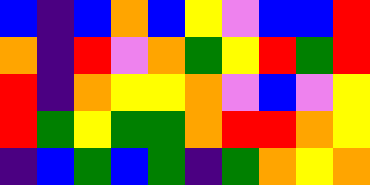[["blue", "indigo", "blue", "orange", "blue", "yellow", "violet", "blue", "blue", "red"], ["orange", "indigo", "red", "violet", "orange", "green", "yellow", "red", "green", "red"], ["red", "indigo", "orange", "yellow", "yellow", "orange", "violet", "blue", "violet", "yellow"], ["red", "green", "yellow", "green", "green", "orange", "red", "red", "orange", "yellow"], ["indigo", "blue", "green", "blue", "green", "indigo", "green", "orange", "yellow", "orange"]]